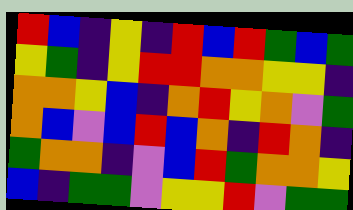[["red", "blue", "indigo", "yellow", "indigo", "red", "blue", "red", "green", "blue", "green"], ["yellow", "green", "indigo", "yellow", "red", "red", "orange", "orange", "yellow", "yellow", "indigo"], ["orange", "orange", "yellow", "blue", "indigo", "orange", "red", "yellow", "orange", "violet", "green"], ["orange", "blue", "violet", "blue", "red", "blue", "orange", "indigo", "red", "orange", "indigo"], ["green", "orange", "orange", "indigo", "violet", "blue", "red", "green", "orange", "orange", "yellow"], ["blue", "indigo", "green", "green", "violet", "yellow", "yellow", "red", "violet", "green", "green"]]